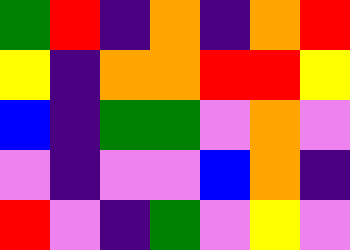[["green", "red", "indigo", "orange", "indigo", "orange", "red"], ["yellow", "indigo", "orange", "orange", "red", "red", "yellow"], ["blue", "indigo", "green", "green", "violet", "orange", "violet"], ["violet", "indigo", "violet", "violet", "blue", "orange", "indigo"], ["red", "violet", "indigo", "green", "violet", "yellow", "violet"]]